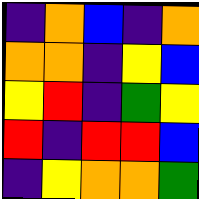[["indigo", "orange", "blue", "indigo", "orange"], ["orange", "orange", "indigo", "yellow", "blue"], ["yellow", "red", "indigo", "green", "yellow"], ["red", "indigo", "red", "red", "blue"], ["indigo", "yellow", "orange", "orange", "green"]]